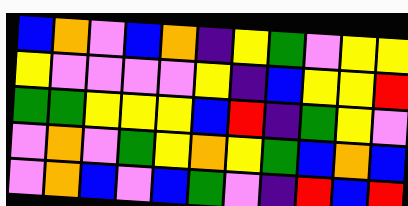[["blue", "orange", "violet", "blue", "orange", "indigo", "yellow", "green", "violet", "yellow", "yellow"], ["yellow", "violet", "violet", "violet", "violet", "yellow", "indigo", "blue", "yellow", "yellow", "red"], ["green", "green", "yellow", "yellow", "yellow", "blue", "red", "indigo", "green", "yellow", "violet"], ["violet", "orange", "violet", "green", "yellow", "orange", "yellow", "green", "blue", "orange", "blue"], ["violet", "orange", "blue", "violet", "blue", "green", "violet", "indigo", "red", "blue", "red"]]